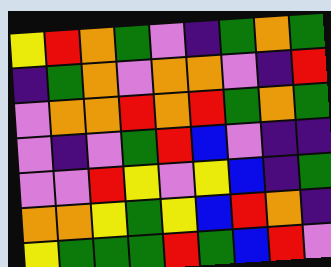[["yellow", "red", "orange", "green", "violet", "indigo", "green", "orange", "green"], ["indigo", "green", "orange", "violet", "orange", "orange", "violet", "indigo", "red"], ["violet", "orange", "orange", "red", "orange", "red", "green", "orange", "green"], ["violet", "indigo", "violet", "green", "red", "blue", "violet", "indigo", "indigo"], ["violet", "violet", "red", "yellow", "violet", "yellow", "blue", "indigo", "green"], ["orange", "orange", "yellow", "green", "yellow", "blue", "red", "orange", "indigo"], ["yellow", "green", "green", "green", "red", "green", "blue", "red", "violet"]]